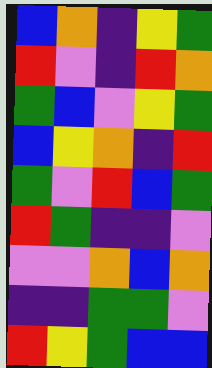[["blue", "orange", "indigo", "yellow", "green"], ["red", "violet", "indigo", "red", "orange"], ["green", "blue", "violet", "yellow", "green"], ["blue", "yellow", "orange", "indigo", "red"], ["green", "violet", "red", "blue", "green"], ["red", "green", "indigo", "indigo", "violet"], ["violet", "violet", "orange", "blue", "orange"], ["indigo", "indigo", "green", "green", "violet"], ["red", "yellow", "green", "blue", "blue"]]